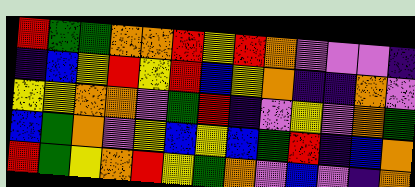[["red", "green", "green", "orange", "orange", "red", "yellow", "red", "orange", "violet", "violet", "violet", "indigo"], ["indigo", "blue", "yellow", "red", "yellow", "red", "blue", "yellow", "orange", "indigo", "indigo", "orange", "violet"], ["yellow", "yellow", "orange", "orange", "violet", "green", "red", "indigo", "violet", "yellow", "violet", "orange", "green"], ["blue", "green", "orange", "violet", "yellow", "blue", "yellow", "blue", "green", "red", "indigo", "blue", "orange"], ["red", "green", "yellow", "orange", "red", "yellow", "green", "orange", "violet", "blue", "violet", "indigo", "orange"]]